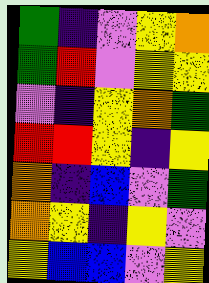[["green", "indigo", "violet", "yellow", "orange"], ["green", "red", "violet", "yellow", "yellow"], ["violet", "indigo", "yellow", "orange", "green"], ["red", "red", "yellow", "indigo", "yellow"], ["orange", "indigo", "blue", "violet", "green"], ["orange", "yellow", "indigo", "yellow", "violet"], ["yellow", "blue", "blue", "violet", "yellow"]]